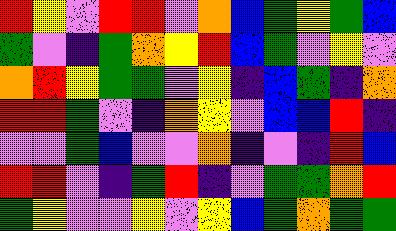[["red", "yellow", "violet", "red", "red", "violet", "orange", "blue", "green", "yellow", "green", "blue"], ["green", "violet", "indigo", "green", "orange", "yellow", "red", "blue", "green", "violet", "yellow", "violet"], ["orange", "red", "yellow", "green", "green", "violet", "yellow", "indigo", "blue", "green", "indigo", "orange"], ["red", "red", "green", "violet", "indigo", "orange", "yellow", "violet", "blue", "blue", "red", "indigo"], ["violet", "violet", "green", "blue", "violet", "violet", "orange", "indigo", "violet", "indigo", "red", "blue"], ["red", "red", "violet", "indigo", "green", "red", "indigo", "violet", "green", "green", "orange", "red"], ["green", "yellow", "violet", "violet", "yellow", "violet", "yellow", "blue", "green", "orange", "green", "green"]]